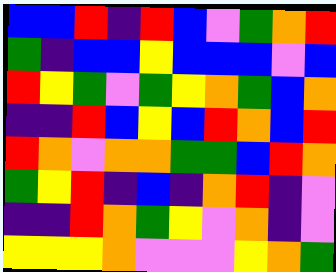[["blue", "blue", "red", "indigo", "red", "blue", "violet", "green", "orange", "red"], ["green", "indigo", "blue", "blue", "yellow", "blue", "blue", "blue", "violet", "blue"], ["red", "yellow", "green", "violet", "green", "yellow", "orange", "green", "blue", "orange"], ["indigo", "indigo", "red", "blue", "yellow", "blue", "red", "orange", "blue", "red"], ["red", "orange", "violet", "orange", "orange", "green", "green", "blue", "red", "orange"], ["green", "yellow", "red", "indigo", "blue", "indigo", "orange", "red", "indigo", "violet"], ["indigo", "indigo", "red", "orange", "green", "yellow", "violet", "orange", "indigo", "violet"], ["yellow", "yellow", "yellow", "orange", "violet", "violet", "violet", "yellow", "orange", "green"]]